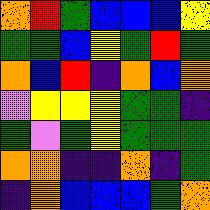[["orange", "red", "green", "blue", "blue", "blue", "yellow"], ["green", "green", "blue", "yellow", "green", "red", "green"], ["orange", "blue", "red", "indigo", "orange", "blue", "orange"], ["violet", "yellow", "yellow", "yellow", "green", "green", "indigo"], ["green", "violet", "green", "yellow", "green", "green", "green"], ["orange", "orange", "indigo", "indigo", "orange", "indigo", "green"], ["indigo", "orange", "blue", "blue", "blue", "green", "orange"]]